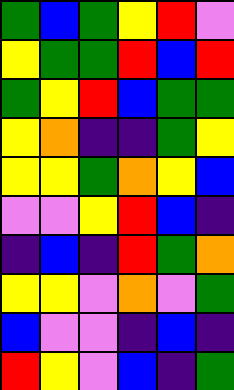[["green", "blue", "green", "yellow", "red", "violet"], ["yellow", "green", "green", "red", "blue", "red"], ["green", "yellow", "red", "blue", "green", "green"], ["yellow", "orange", "indigo", "indigo", "green", "yellow"], ["yellow", "yellow", "green", "orange", "yellow", "blue"], ["violet", "violet", "yellow", "red", "blue", "indigo"], ["indigo", "blue", "indigo", "red", "green", "orange"], ["yellow", "yellow", "violet", "orange", "violet", "green"], ["blue", "violet", "violet", "indigo", "blue", "indigo"], ["red", "yellow", "violet", "blue", "indigo", "green"]]